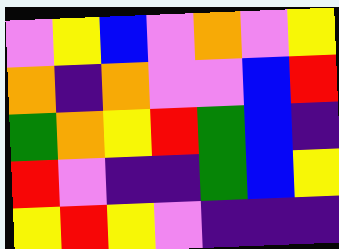[["violet", "yellow", "blue", "violet", "orange", "violet", "yellow"], ["orange", "indigo", "orange", "violet", "violet", "blue", "red"], ["green", "orange", "yellow", "red", "green", "blue", "indigo"], ["red", "violet", "indigo", "indigo", "green", "blue", "yellow"], ["yellow", "red", "yellow", "violet", "indigo", "indigo", "indigo"]]